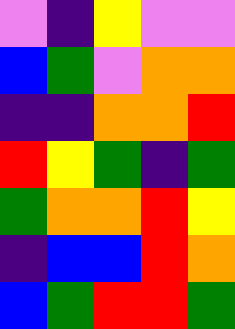[["violet", "indigo", "yellow", "violet", "violet"], ["blue", "green", "violet", "orange", "orange"], ["indigo", "indigo", "orange", "orange", "red"], ["red", "yellow", "green", "indigo", "green"], ["green", "orange", "orange", "red", "yellow"], ["indigo", "blue", "blue", "red", "orange"], ["blue", "green", "red", "red", "green"]]